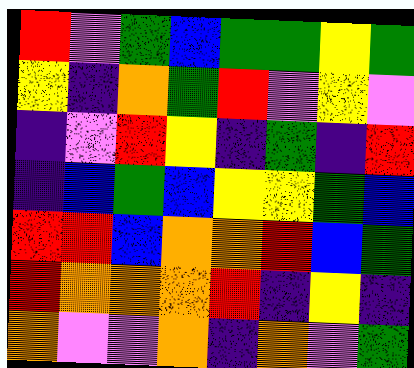[["red", "violet", "green", "blue", "green", "green", "yellow", "green"], ["yellow", "indigo", "orange", "green", "red", "violet", "yellow", "violet"], ["indigo", "violet", "red", "yellow", "indigo", "green", "indigo", "red"], ["indigo", "blue", "green", "blue", "yellow", "yellow", "green", "blue"], ["red", "red", "blue", "orange", "orange", "red", "blue", "green"], ["red", "orange", "orange", "orange", "red", "indigo", "yellow", "indigo"], ["orange", "violet", "violet", "orange", "indigo", "orange", "violet", "green"]]